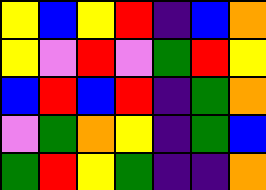[["yellow", "blue", "yellow", "red", "indigo", "blue", "orange"], ["yellow", "violet", "red", "violet", "green", "red", "yellow"], ["blue", "red", "blue", "red", "indigo", "green", "orange"], ["violet", "green", "orange", "yellow", "indigo", "green", "blue"], ["green", "red", "yellow", "green", "indigo", "indigo", "orange"]]